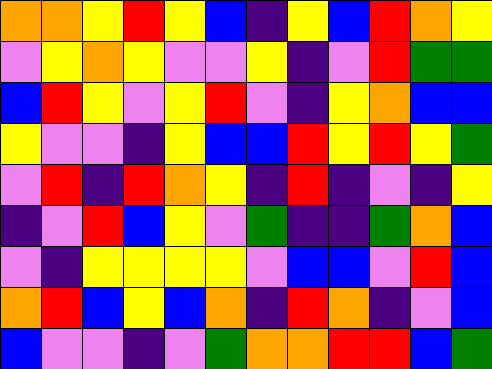[["orange", "orange", "yellow", "red", "yellow", "blue", "indigo", "yellow", "blue", "red", "orange", "yellow"], ["violet", "yellow", "orange", "yellow", "violet", "violet", "yellow", "indigo", "violet", "red", "green", "green"], ["blue", "red", "yellow", "violet", "yellow", "red", "violet", "indigo", "yellow", "orange", "blue", "blue"], ["yellow", "violet", "violet", "indigo", "yellow", "blue", "blue", "red", "yellow", "red", "yellow", "green"], ["violet", "red", "indigo", "red", "orange", "yellow", "indigo", "red", "indigo", "violet", "indigo", "yellow"], ["indigo", "violet", "red", "blue", "yellow", "violet", "green", "indigo", "indigo", "green", "orange", "blue"], ["violet", "indigo", "yellow", "yellow", "yellow", "yellow", "violet", "blue", "blue", "violet", "red", "blue"], ["orange", "red", "blue", "yellow", "blue", "orange", "indigo", "red", "orange", "indigo", "violet", "blue"], ["blue", "violet", "violet", "indigo", "violet", "green", "orange", "orange", "red", "red", "blue", "green"]]